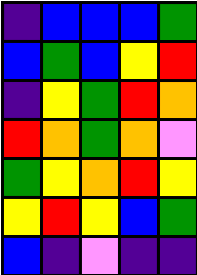[["indigo", "blue", "blue", "blue", "green"], ["blue", "green", "blue", "yellow", "red"], ["indigo", "yellow", "green", "red", "orange"], ["red", "orange", "green", "orange", "violet"], ["green", "yellow", "orange", "red", "yellow"], ["yellow", "red", "yellow", "blue", "green"], ["blue", "indigo", "violet", "indigo", "indigo"]]